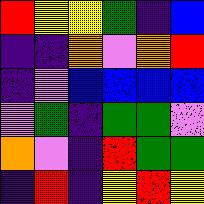[["red", "yellow", "yellow", "green", "indigo", "blue"], ["indigo", "indigo", "orange", "violet", "orange", "red"], ["indigo", "violet", "blue", "blue", "blue", "blue"], ["violet", "green", "indigo", "green", "green", "violet"], ["orange", "violet", "indigo", "red", "green", "green"], ["indigo", "red", "indigo", "yellow", "red", "yellow"]]